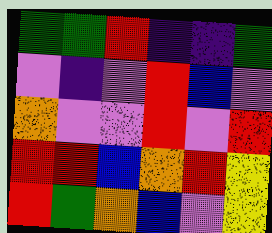[["green", "green", "red", "indigo", "indigo", "green"], ["violet", "indigo", "violet", "red", "blue", "violet"], ["orange", "violet", "violet", "red", "violet", "red"], ["red", "red", "blue", "orange", "red", "yellow"], ["red", "green", "orange", "blue", "violet", "yellow"]]